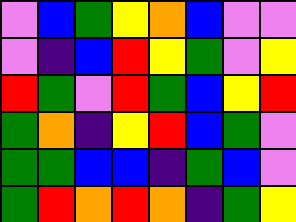[["violet", "blue", "green", "yellow", "orange", "blue", "violet", "violet"], ["violet", "indigo", "blue", "red", "yellow", "green", "violet", "yellow"], ["red", "green", "violet", "red", "green", "blue", "yellow", "red"], ["green", "orange", "indigo", "yellow", "red", "blue", "green", "violet"], ["green", "green", "blue", "blue", "indigo", "green", "blue", "violet"], ["green", "red", "orange", "red", "orange", "indigo", "green", "yellow"]]